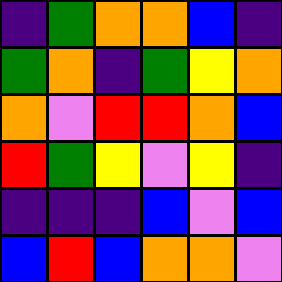[["indigo", "green", "orange", "orange", "blue", "indigo"], ["green", "orange", "indigo", "green", "yellow", "orange"], ["orange", "violet", "red", "red", "orange", "blue"], ["red", "green", "yellow", "violet", "yellow", "indigo"], ["indigo", "indigo", "indigo", "blue", "violet", "blue"], ["blue", "red", "blue", "orange", "orange", "violet"]]